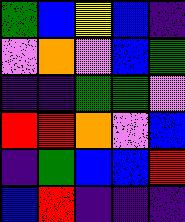[["green", "blue", "yellow", "blue", "indigo"], ["violet", "orange", "violet", "blue", "green"], ["indigo", "indigo", "green", "green", "violet"], ["red", "red", "orange", "violet", "blue"], ["indigo", "green", "blue", "blue", "red"], ["blue", "red", "indigo", "indigo", "indigo"]]